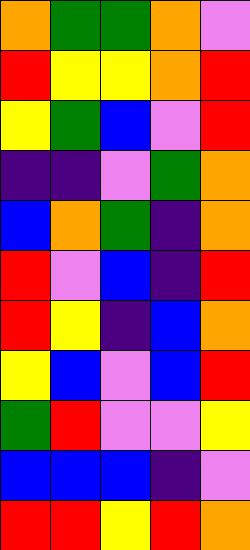[["orange", "green", "green", "orange", "violet"], ["red", "yellow", "yellow", "orange", "red"], ["yellow", "green", "blue", "violet", "red"], ["indigo", "indigo", "violet", "green", "orange"], ["blue", "orange", "green", "indigo", "orange"], ["red", "violet", "blue", "indigo", "red"], ["red", "yellow", "indigo", "blue", "orange"], ["yellow", "blue", "violet", "blue", "red"], ["green", "red", "violet", "violet", "yellow"], ["blue", "blue", "blue", "indigo", "violet"], ["red", "red", "yellow", "red", "orange"]]